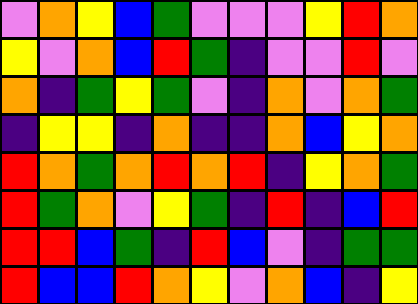[["violet", "orange", "yellow", "blue", "green", "violet", "violet", "violet", "yellow", "red", "orange"], ["yellow", "violet", "orange", "blue", "red", "green", "indigo", "violet", "violet", "red", "violet"], ["orange", "indigo", "green", "yellow", "green", "violet", "indigo", "orange", "violet", "orange", "green"], ["indigo", "yellow", "yellow", "indigo", "orange", "indigo", "indigo", "orange", "blue", "yellow", "orange"], ["red", "orange", "green", "orange", "red", "orange", "red", "indigo", "yellow", "orange", "green"], ["red", "green", "orange", "violet", "yellow", "green", "indigo", "red", "indigo", "blue", "red"], ["red", "red", "blue", "green", "indigo", "red", "blue", "violet", "indigo", "green", "green"], ["red", "blue", "blue", "red", "orange", "yellow", "violet", "orange", "blue", "indigo", "yellow"]]